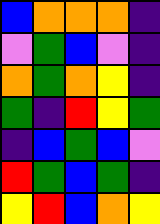[["blue", "orange", "orange", "orange", "indigo"], ["violet", "green", "blue", "violet", "indigo"], ["orange", "green", "orange", "yellow", "indigo"], ["green", "indigo", "red", "yellow", "green"], ["indigo", "blue", "green", "blue", "violet"], ["red", "green", "blue", "green", "indigo"], ["yellow", "red", "blue", "orange", "yellow"]]